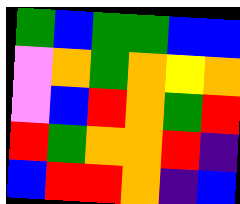[["green", "blue", "green", "green", "blue", "blue"], ["violet", "orange", "green", "orange", "yellow", "orange"], ["violet", "blue", "red", "orange", "green", "red"], ["red", "green", "orange", "orange", "red", "indigo"], ["blue", "red", "red", "orange", "indigo", "blue"]]